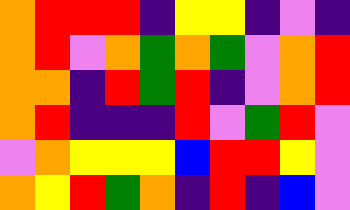[["orange", "red", "red", "red", "indigo", "yellow", "yellow", "indigo", "violet", "indigo"], ["orange", "red", "violet", "orange", "green", "orange", "green", "violet", "orange", "red"], ["orange", "orange", "indigo", "red", "green", "red", "indigo", "violet", "orange", "red"], ["orange", "red", "indigo", "indigo", "indigo", "red", "violet", "green", "red", "violet"], ["violet", "orange", "yellow", "yellow", "yellow", "blue", "red", "red", "yellow", "violet"], ["orange", "yellow", "red", "green", "orange", "indigo", "red", "indigo", "blue", "violet"]]